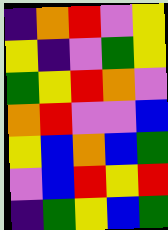[["indigo", "orange", "red", "violet", "yellow"], ["yellow", "indigo", "violet", "green", "yellow"], ["green", "yellow", "red", "orange", "violet"], ["orange", "red", "violet", "violet", "blue"], ["yellow", "blue", "orange", "blue", "green"], ["violet", "blue", "red", "yellow", "red"], ["indigo", "green", "yellow", "blue", "green"]]